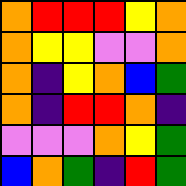[["orange", "red", "red", "red", "yellow", "orange"], ["orange", "yellow", "yellow", "violet", "violet", "orange"], ["orange", "indigo", "yellow", "orange", "blue", "green"], ["orange", "indigo", "red", "red", "orange", "indigo"], ["violet", "violet", "violet", "orange", "yellow", "green"], ["blue", "orange", "green", "indigo", "red", "green"]]